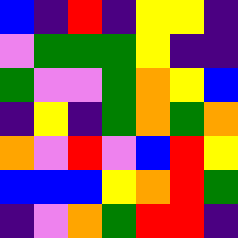[["blue", "indigo", "red", "indigo", "yellow", "yellow", "indigo"], ["violet", "green", "green", "green", "yellow", "indigo", "indigo"], ["green", "violet", "violet", "green", "orange", "yellow", "blue"], ["indigo", "yellow", "indigo", "green", "orange", "green", "orange"], ["orange", "violet", "red", "violet", "blue", "red", "yellow"], ["blue", "blue", "blue", "yellow", "orange", "red", "green"], ["indigo", "violet", "orange", "green", "red", "red", "indigo"]]